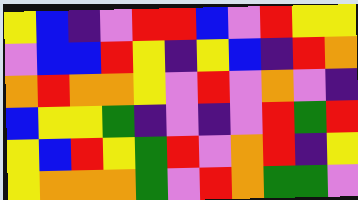[["yellow", "blue", "indigo", "violet", "red", "red", "blue", "violet", "red", "yellow", "yellow"], ["violet", "blue", "blue", "red", "yellow", "indigo", "yellow", "blue", "indigo", "red", "orange"], ["orange", "red", "orange", "orange", "yellow", "violet", "red", "violet", "orange", "violet", "indigo"], ["blue", "yellow", "yellow", "green", "indigo", "violet", "indigo", "violet", "red", "green", "red"], ["yellow", "blue", "red", "yellow", "green", "red", "violet", "orange", "red", "indigo", "yellow"], ["yellow", "orange", "orange", "orange", "green", "violet", "red", "orange", "green", "green", "violet"]]